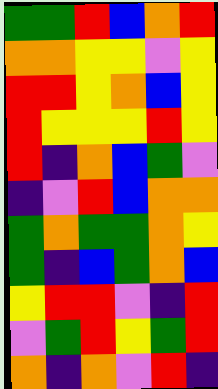[["green", "green", "red", "blue", "orange", "red"], ["orange", "orange", "yellow", "yellow", "violet", "yellow"], ["red", "red", "yellow", "orange", "blue", "yellow"], ["red", "yellow", "yellow", "yellow", "red", "yellow"], ["red", "indigo", "orange", "blue", "green", "violet"], ["indigo", "violet", "red", "blue", "orange", "orange"], ["green", "orange", "green", "green", "orange", "yellow"], ["green", "indigo", "blue", "green", "orange", "blue"], ["yellow", "red", "red", "violet", "indigo", "red"], ["violet", "green", "red", "yellow", "green", "red"], ["orange", "indigo", "orange", "violet", "red", "indigo"]]